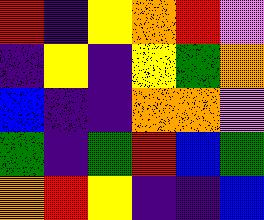[["red", "indigo", "yellow", "orange", "red", "violet"], ["indigo", "yellow", "indigo", "yellow", "green", "orange"], ["blue", "indigo", "indigo", "orange", "orange", "violet"], ["green", "indigo", "green", "red", "blue", "green"], ["orange", "red", "yellow", "indigo", "indigo", "blue"]]